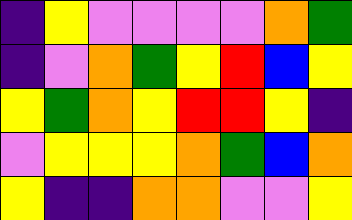[["indigo", "yellow", "violet", "violet", "violet", "violet", "orange", "green"], ["indigo", "violet", "orange", "green", "yellow", "red", "blue", "yellow"], ["yellow", "green", "orange", "yellow", "red", "red", "yellow", "indigo"], ["violet", "yellow", "yellow", "yellow", "orange", "green", "blue", "orange"], ["yellow", "indigo", "indigo", "orange", "orange", "violet", "violet", "yellow"]]